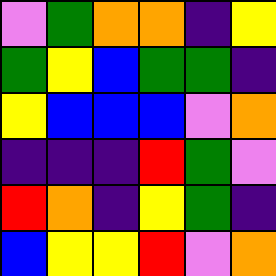[["violet", "green", "orange", "orange", "indigo", "yellow"], ["green", "yellow", "blue", "green", "green", "indigo"], ["yellow", "blue", "blue", "blue", "violet", "orange"], ["indigo", "indigo", "indigo", "red", "green", "violet"], ["red", "orange", "indigo", "yellow", "green", "indigo"], ["blue", "yellow", "yellow", "red", "violet", "orange"]]